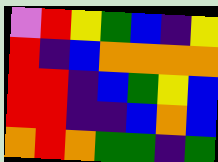[["violet", "red", "yellow", "green", "blue", "indigo", "yellow"], ["red", "indigo", "blue", "orange", "orange", "orange", "orange"], ["red", "red", "indigo", "blue", "green", "yellow", "blue"], ["red", "red", "indigo", "indigo", "blue", "orange", "blue"], ["orange", "red", "orange", "green", "green", "indigo", "green"]]